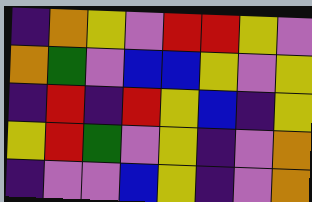[["indigo", "orange", "yellow", "violet", "red", "red", "yellow", "violet"], ["orange", "green", "violet", "blue", "blue", "yellow", "violet", "yellow"], ["indigo", "red", "indigo", "red", "yellow", "blue", "indigo", "yellow"], ["yellow", "red", "green", "violet", "yellow", "indigo", "violet", "orange"], ["indigo", "violet", "violet", "blue", "yellow", "indigo", "violet", "orange"]]